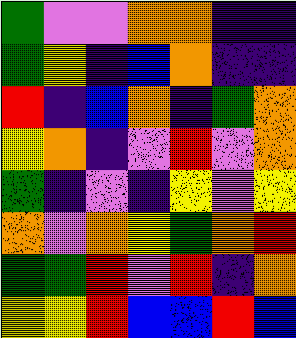[["green", "violet", "violet", "orange", "orange", "indigo", "indigo"], ["green", "yellow", "indigo", "blue", "orange", "indigo", "indigo"], ["red", "indigo", "blue", "orange", "indigo", "green", "orange"], ["yellow", "orange", "indigo", "violet", "red", "violet", "orange"], ["green", "indigo", "violet", "indigo", "yellow", "violet", "yellow"], ["orange", "violet", "orange", "yellow", "green", "orange", "red"], ["green", "green", "red", "violet", "red", "indigo", "orange"], ["yellow", "yellow", "red", "blue", "blue", "red", "blue"]]